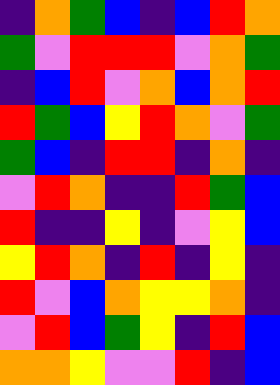[["indigo", "orange", "green", "blue", "indigo", "blue", "red", "orange"], ["green", "violet", "red", "red", "red", "violet", "orange", "green"], ["indigo", "blue", "red", "violet", "orange", "blue", "orange", "red"], ["red", "green", "blue", "yellow", "red", "orange", "violet", "green"], ["green", "blue", "indigo", "red", "red", "indigo", "orange", "indigo"], ["violet", "red", "orange", "indigo", "indigo", "red", "green", "blue"], ["red", "indigo", "indigo", "yellow", "indigo", "violet", "yellow", "blue"], ["yellow", "red", "orange", "indigo", "red", "indigo", "yellow", "indigo"], ["red", "violet", "blue", "orange", "yellow", "yellow", "orange", "indigo"], ["violet", "red", "blue", "green", "yellow", "indigo", "red", "blue"], ["orange", "orange", "yellow", "violet", "violet", "red", "indigo", "blue"]]